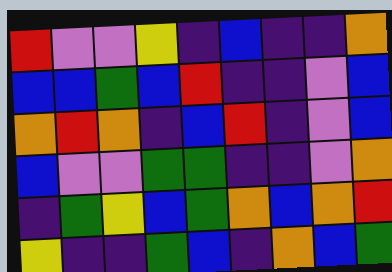[["red", "violet", "violet", "yellow", "indigo", "blue", "indigo", "indigo", "orange"], ["blue", "blue", "green", "blue", "red", "indigo", "indigo", "violet", "blue"], ["orange", "red", "orange", "indigo", "blue", "red", "indigo", "violet", "blue"], ["blue", "violet", "violet", "green", "green", "indigo", "indigo", "violet", "orange"], ["indigo", "green", "yellow", "blue", "green", "orange", "blue", "orange", "red"], ["yellow", "indigo", "indigo", "green", "blue", "indigo", "orange", "blue", "green"]]